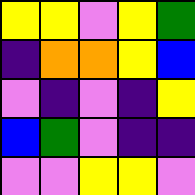[["yellow", "yellow", "violet", "yellow", "green"], ["indigo", "orange", "orange", "yellow", "blue"], ["violet", "indigo", "violet", "indigo", "yellow"], ["blue", "green", "violet", "indigo", "indigo"], ["violet", "violet", "yellow", "yellow", "violet"]]